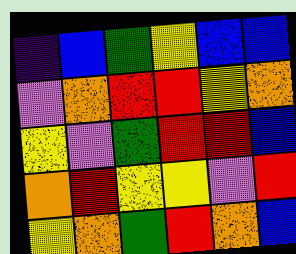[["indigo", "blue", "green", "yellow", "blue", "blue"], ["violet", "orange", "red", "red", "yellow", "orange"], ["yellow", "violet", "green", "red", "red", "blue"], ["orange", "red", "yellow", "yellow", "violet", "red"], ["yellow", "orange", "green", "red", "orange", "blue"]]